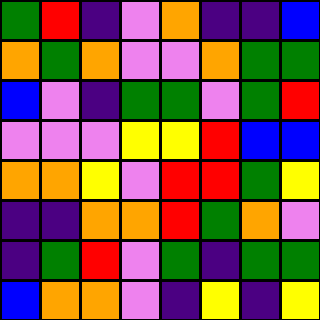[["green", "red", "indigo", "violet", "orange", "indigo", "indigo", "blue"], ["orange", "green", "orange", "violet", "violet", "orange", "green", "green"], ["blue", "violet", "indigo", "green", "green", "violet", "green", "red"], ["violet", "violet", "violet", "yellow", "yellow", "red", "blue", "blue"], ["orange", "orange", "yellow", "violet", "red", "red", "green", "yellow"], ["indigo", "indigo", "orange", "orange", "red", "green", "orange", "violet"], ["indigo", "green", "red", "violet", "green", "indigo", "green", "green"], ["blue", "orange", "orange", "violet", "indigo", "yellow", "indigo", "yellow"]]